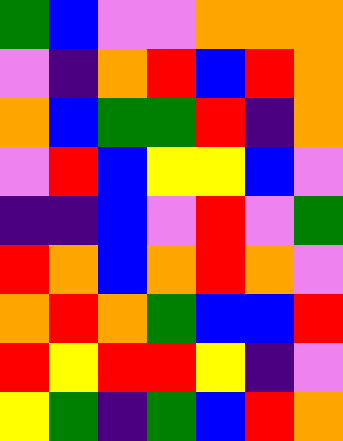[["green", "blue", "violet", "violet", "orange", "orange", "orange"], ["violet", "indigo", "orange", "red", "blue", "red", "orange"], ["orange", "blue", "green", "green", "red", "indigo", "orange"], ["violet", "red", "blue", "yellow", "yellow", "blue", "violet"], ["indigo", "indigo", "blue", "violet", "red", "violet", "green"], ["red", "orange", "blue", "orange", "red", "orange", "violet"], ["orange", "red", "orange", "green", "blue", "blue", "red"], ["red", "yellow", "red", "red", "yellow", "indigo", "violet"], ["yellow", "green", "indigo", "green", "blue", "red", "orange"]]